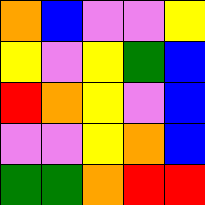[["orange", "blue", "violet", "violet", "yellow"], ["yellow", "violet", "yellow", "green", "blue"], ["red", "orange", "yellow", "violet", "blue"], ["violet", "violet", "yellow", "orange", "blue"], ["green", "green", "orange", "red", "red"]]